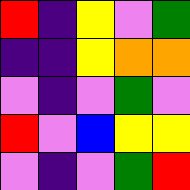[["red", "indigo", "yellow", "violet", "green"], ["indigo", "indigo", "yellow", "orange", "orange"], ["violet", "indigo", "violet", "green", "violet"], ["red", "violet", "blue", "yellow", "yellow"], ["violet", "indigo", "violet", "green", "red"]]